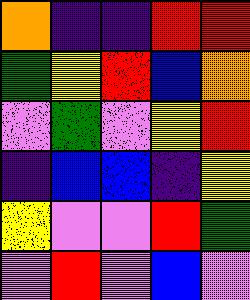[["orange", "indigo", "indigo", "red", "red"], ["green", "yellow", "red", "blue", "orange"], ["violet", "green", "violet", "yellow", "red"], ["indigo", "blue", "blue", "indigo", "yellow"], ["yellow", "violet", "violet", "red", "green"], ["violet", "red", "violet", "blue", "violet"]]